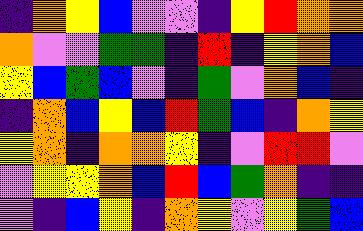[["indigo", "orange", "yellow", "blue", "violet", "violet", "indigo", "yellow", "red", "orange", "orange"], ["orange", "violet", "violet", "green", "green", "indigo", "red", "indigo", "yellow", "orange", "blue"], ["yellow", "blue", "green", "blue", "violet", "indigo", "green", "violet", "orange", "blue", "indigo"], ["indigo", "orange", "blue", "yellow", "blue", "red", "green", "blue", "indigo", "orange", "yellow"], ["yellow", "orange", "indigo", "orange", "orange", "yellow", "indigo", "violet", "red", "red", "violet"], ["violet", "yellow", "yellow", "orange", "blue", "red", "blue", "green", "orange", "indigo", "indigo"], ["violet", "indigo", "blue", "yellow", "indigo", "orange", "yellow", "violet", "yellow", "green", "blue"]]